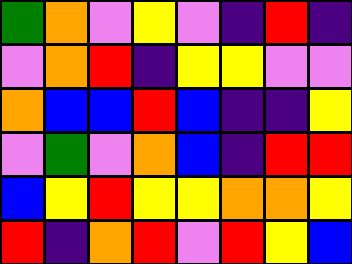[["green", "orange", "violet", "yellow", "violet", "indigo", "red", "indigo"], ["violet", "orange", "red", "indigo", "yellow", "yellow", "violet", "violet"], ["orange", "blue", "blue", "red", "blue", "indigo", "indigo", "yellow"], ["violet", "green", "violet", "orange", "blue", "indigo", "red", "red"], ["blue", "yellow", "red", "yellow", "yellow", "orange", "orange", "yellow"], ["red", "indigo", "orange", "red", "violet", "red", "yellow", "blue"]]